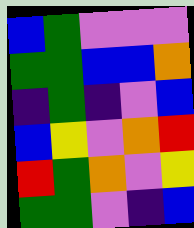[["blue", "green", "violet", "violet", "violet"], ["green", "green", "blue", "blue", "orange"], ["indigo", "green", "indigo", "violet", "blue"], ["blue", "yellow", "violet", "orange", "red"], ["red", "green", "orange", "violet", "yellow"], ["green", "green", "violet", "indigo", "blue"]]